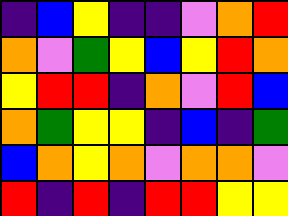[["indigo", "blue", "yellow", "indigo", "indigo", "violet", "orange", "red"], ["orange", "violet", "green", "yellow", "blue", "yellow", "red", "orange"], ["yellow", "red", "red", "indigo", "orange", "violet", "red", "blue"], ["orange", "green", "yellow", "yellow", "indigo", "blue", "indigo", "green"], ["blue", "orange", "yellow", "orange", "violet", "orange", "orange", "violet"], ["red", "indigo", "red", "indigo", "red", "red", "yellow", "yellow"]]